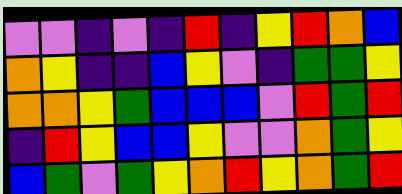[["violet", "violet", "indigo", "violet", "indigo", "red", "indigo", "yellow", "red", "orange", "blue"], ["orange", "yellow", "indigo", "indigo", "blue", "yellow", "violet", "indigo", "green", "green", "yellow"], ["orange", "orange", "yellow", "green", "blue", "blue", "blue", "violet", "red", "green", "red"], ["indigo", "red", "yellow", "blue", "blue", "yellow", "violet", "violet", "orange", "green", "yellow"], ["blue", "green", "violet", "green", "yellow", "orange", "red", "yellow", "orange", "green", "red"]]